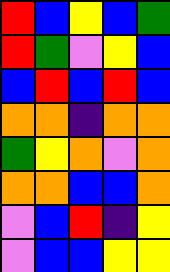[["red", "blue", "yellow", "blue", "green"], ["red", "green", "violet", "yellow", "blue"], ["blue", "red", "blue", "red", "blue"], ["orange", "orange", "indigo", "orange", "orange"], ["green", "yellow", "orange", "violet", "orange"], ["orange", "orange", "blue", "blue", "orange"], ["violet", "blue", "red", "indigo", "yellow"], ["violet", "blue", "blue", "yellow", "yellow"]]